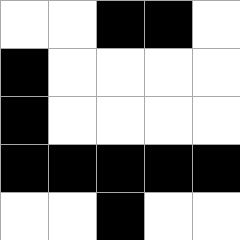[["white", "white", "black", "black", "white"], ["black", "white", "white", "white", "white"], ["black", "white", "white", "white", "white"], ["black", "black", "black", "black", "black"], ["white", "white", "black", "white", "white"]]